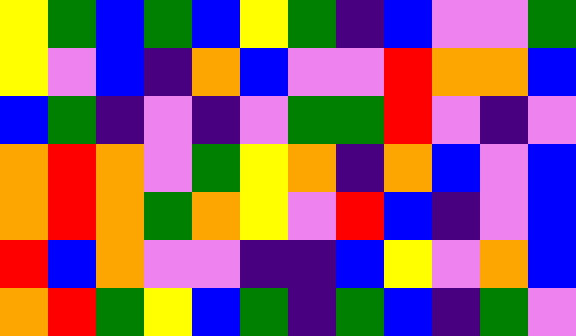[["yellow", "green", "blue", "green", "blue", "yellow", "green", "indigo", "blue", "violet", "violet", "green"], ["yellow", "violet", "blue", "indigo", "orange", "blue", "violet", "violet", "red", "orange", "orange", "blue"], ["blue", "green", "indigo", "violet", "indigo", "violet", "green", "green", "red", "violet", "indigo", "violet"], ["orange", "red", "orange", "violet", "green", "yellow", "orange", "indigo", "orange", "blue", "violet", "blue"], ["orange", "red", "orange", "green", "orange", "yellow", "violet", "red", "blue", "indigo", "violet", "blue"], ["red", "blue", "orange", "violet", "violet", "indigo", "indigo", "blue", "yellow", "violet", "orange", "blue"], ["orange", "red", "green", "yellow", "blue", "green", "indigo", "green", "blue", "indigo", "green", "violet"]]